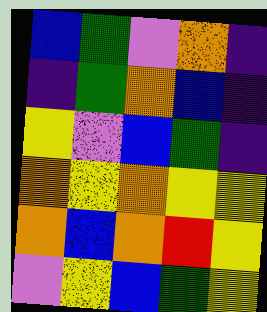[["blue", "green", "violet", "orange", "indigo"], ["indigo", "green", "orange", "blue", "indigo"], ["yellow", "violet", "blue", "green", "indigo"], ["orange", "yellow", "orange", "yellow", "yellow"], ["orange", "blue", "orange", "red", "yellow"], ["violet", "yellow", "blue", "green", "yellow"]]